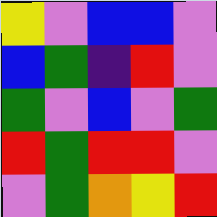[["yellow", "violet", "blue", "blue", "violet"], ["blue", "green", "indigo", "red", "violet"], ["green", "violet", "blue", "violet", "green"], ["red", "green", "red", "red", "violet"], ["violet", "green", "orange", "yellow", "red"]]